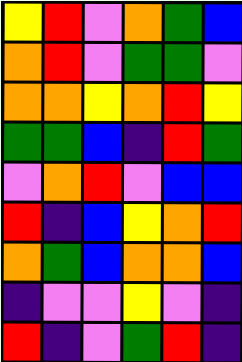[["yellow", "red", "violet", "orange", "green", "blue"], ["orange", "red", "violet", "green", "green", "violet"], ["orange", "orange", "yellow", "orange", "red", "yellow"], ["green", "green", "blue", "indigo", "red", "green"], ["violet", "orange", "red", "violet", "blue", "blue"], ["red", "indigo", "blue", "yellow", "orange", "red"], ["orange", "green", "blue", "orange", "orange", "blue"], ["indigo", "violet", "violet", "yellow", "violet", "indigo"], ["red", "indigo", "violet", "green", "red", "indigo"]]